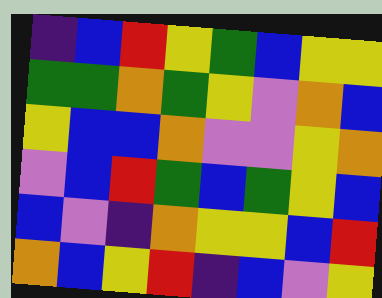[["indigo", "blue", "red", "yellow", "green", "blue", "yellow", "yellow"], ["green", "green", "orange", "green", "yellow", "violet", "orange", "blue"], ["yellow", "blue", "blue", "orange", "violet", "violet", "yellow", "orange"], ["violet", "blue", "red", "green", "blue", "green", "yellow", "blue"], ["blue", "violet", "indigo", "orange", "yellow", "yellow", "blue", "red"], ["orange", "blue", "yellow", "red", "indigo", "blue", "violet", "yellow"]]